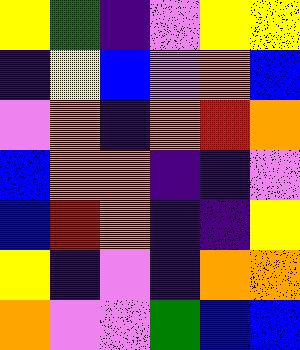[["yellow", "green", "indigo", "violet", "yellow", "yellow"], ["indigo", "yellow", "blue", "violet", "orange", "blue"], ["violet", "orange", "indigo", "orange", "red", "orange"], ["blue", "orange", "orange", "indigo", "indigo", "violet"], ["blue", "red", "orange", "indigo", "indigo", "yellow"], ["yellow", "indigo", "violet", "indigo", "orange", "orange"], ["orange", "violet", "violet", "green", "blue", "blue"]]